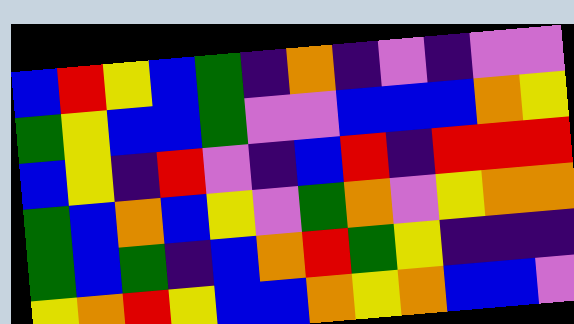[["blue", "red", "yellow", "blue", "green", "indigo", "orange", "indigo", "violet", "indigo", "violet", "violet"], ["green", "yellow", "blue", "blue", "green", "violet", "violet", "blue", "blue", "blue", "orange", "yellow"], ["blue", "yellow", "indigo", "red", "violet", "indigo", "blue", "red", "indigo", "red", "red", "red"], ["green", "blue", "orange", "blue", "yellow", "violet", "green", "orange", "violet", "yellow", "orange", "orange"], ["green", "blue", "green", "indigo", "blue", "orange", "red", "green", "yellow", "indigo", "indigo", "indigo"], ["yellow", "orange", "red", "yellow", "blue", "blue", "orange", "yellow", "orange", "blue", "blue", "violet"]]